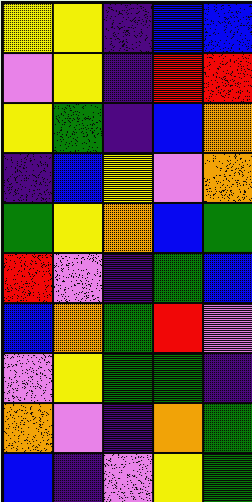[["yellow", "yellow", "indigo", "blue", "blue"], ["violet", "yellow", "indigo", "red", "red"], ["yellow", "green", "indigo", "blue", "orange"], ["indigo", "blue", "yellow", "violet", "orange"], ["green", "yellow", "orange", "blue", "green"], ["red", "violet", "indigo", "green", "blue"], ["blue", "orange", "green", "red", "violet"], ["violet", "yellow", "green", "green", "indigo"], ["orange", "violet", "indigo", "orange", "green"], ["blue", "indigo", "violet", "yellow", "green"]]